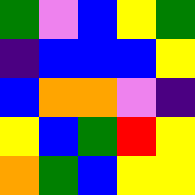[["green", "violet", "blue", "yellow", "green"], ["indigo", "blue", "blue", "blue", "yellow"], ["blue", "orange", "orange", "violet", "indigo"], ["yellow", "blue", "green", "red", "yellow"], ["orange", "green", "blue", "yellow", "yellow"]]